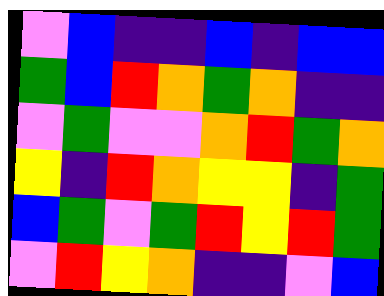[["violet", "blue", "indigo", "indigo", "blue", "indigo", "blue", "blue"], ["green", "blue", "red", "orange", "green", "orange", "indigo", "indigo"], ["violet", "green", "violet", "violet", "orange", "red", "green", "orange"], ["yellow", "indigo", "red", "orange", "yellow", "yellow", "indigo", "green"], ["blue", "green", "violet", "green", "red", "yellow", "red", "green"], ["violet", "red", "yellow", "orange", "indigo", "indigo", "violet", "blue"]]